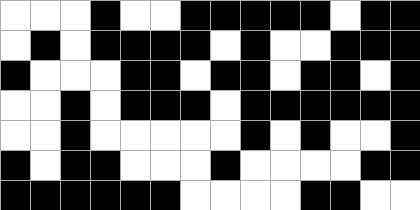[["white", "white", "white", "black", "white", "white", "black", "black", "black", "black", "black", "white", "black", "black"], ["white", "black", "white", "black", "black", "black", "black", "white", "black", "white", "white", "black", "black", "black"], ["black", "white", "white", "white", "black", "black", "white", "black", "black", "white", "black", "black", "white", "black"], ["white", "white", "black", "white", "black", "black", "black", "white", "black", "black", "black", "black", "black", "black"], ["white", "white", "black", "white", "white", "white", "white", "white", "black", "white", "black", "white", "white", "black"], ["black", "white", "black", "black", "white", "white", "white", "black", "white", "white", "white", "white", "black", "black"], ["black", "black", "black", "black", "black", "black", "white", "white", "white", "white", "black", "black", "white", "white"]]